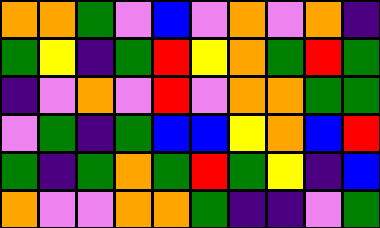[["orange", "orange", "green", "violet", "blue", "violet", "orange", "violet", "orange", "indigo"], ["green", "yellow", "indigo", "green", "red", "yellow", "orange", "green", "red", "green"], ["indigo", "violet", "orange", "violet", "red", "violet", "orange", "orange", "green", "green"], ["violet", "green", "indigo", "green", "blue", "blue", "yellow", "orange", "blue", "red"], ["green", "indigo", "green", "orange", "green", "red", "green", "yellow", "indigo", "blue"], ["orange", "violet", "violet", "orange", "orange", "green", "indigo", "indigo", "violet", "green"]]